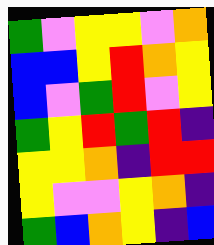[["green", "violet", "yellow", "yellow", "violet", "orange"], ["blue", "blue", "yellow", "red", "orange", "yellow"], ["blue", "violet", "green", "red", "violet", "yellow"], ["green", "yellow", "red", "green", "red", "indigo"], ["yellow", "yellow", "orange", "indigo", "red", "red"], ["yellow", "violet", "violet", "yellow", "orange", "indigo"], ["green", "blue", "orange", "yellow", "indigo", "blue"]]